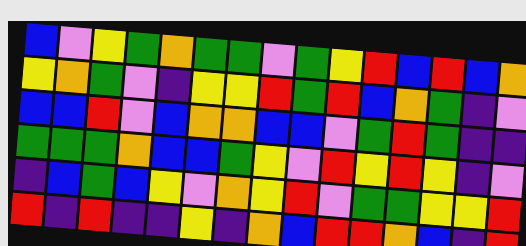[["blue", "violet", "yellow", "green", "orange", "green", "green", "violet", "green", "yellow", "red", "blue", "red", "blue", "orange"], ["yellow", "orange", "green", "violet", "indigo", "yellow", "yellow", "red", "green", "red", "blue", "orange", "green", "indigo", "violet"], ["blue", "blue", "red", "violet", "blue", "orange", "orange", "blue", "blue", "violet", "green", "red", "green", "indigo", "indigo"], ["green", "green", "green", "orange", "blue", "blue", "green", "yellow", "violet", "red", "yellow", "red", "yellow", "indigo", "violet"], ["indigo", "blue", "green", "blue", "yellow", "violet", "orange", "yellow", "red", "violet", "green", "green", "yellow", "yellow", "red"], ["red", "indigo", "red", "indigo", "indigo", "yellow", "indigo", "orange", "blue", "red", "red", "orange", "blue", "indigo", "red"]]